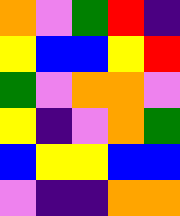[["orange", "violet", "green", "red", "indigo"], ["yellow", "blue", "blue", "yellow", "red"], ["green", "violet", "orange", "orange", "violet"], ["yellow", "indigo", "violet", "orange", "green"], ["blue", "yellow", "yellow", "blue", "blue"], ["violet", "indigo", "indigo", "orange", "orange"]]